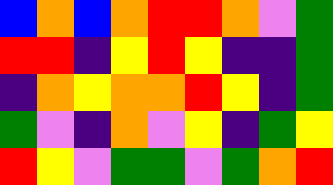[["blue", "orange", "blue", "orange", "red", "red", "orange", "violet", "green"], ["red", "red", "indigo", "yellow", "red", "yellow", "indigo", "indigo", "green"], ["indigo", "orange", "yellow", "orange", "orange", "red", "yellow", "indigo", "green"], ["green", "violet", "indigo", "orange", "violet", "yellow", "indigo", "green", "yellow"], ["red", "yellow", "violet", "green", "green", "violet", "green", "orange", "red"]]